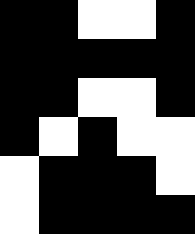[["black", "black", "white", "white", "black"], ["black", "black", "black", "black", "black"], ["black", "black", "white", "white", "black"], ["black", "white", "black", "white", "white"], ["white", "black", "black", "black", "white"], ["white", "black", "black", "black", "black"]]